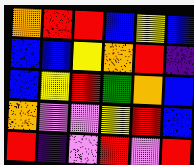[["orange", "red", "red", "blue", "yellow", "blue"], ["blue", "blue", "yellow", "orange", "red", "indigo"], ["blue", "yellow", "red", "green", "orange", "blue"], ["orange", "violet", "violet", "yellow", "red", "blue"], ["red", "indigo", "violet", "red", "violet", "red"]]